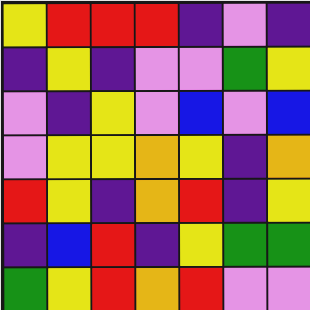[["yellow", "red", "red", "red", "indigo", "violet", "indigo"], ["indigo", "yellow", "indigo", "violet", "violet", "green", "yellow"], ["violet", "indigo", "yellow", "violet", "blue", "violet", "blue"], ["violet", "yellow", "yellow", "orange", "yellow", "indigo", "orange"], ["red", "yellow", "indigo", "orange", "red", "indigo", "yellow"], ["indigo", "blue", "red", "indigo", "yellow", "green", "green"], ["green", "yellow", "red", "orange", "red", "violet", "violet"]]